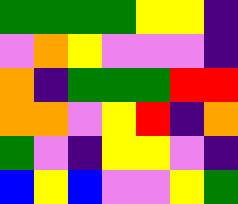[["green", "green", "green", "green", "yellow", "yellow", "indigo"], ["violet", "orange", "yellow", "violet", "violet", "violet", "indigo"], ["orange", "indigo", "green", "green", "green", "red", "red"], ["orange", "orange", "violet", "yellow", "red", "indigo", "orange"], ["green", "violet", "indigo", "yellow", "yellow", "violet", "indigo"], ["blue", "yellow", "blue", "violet", "violet", "yellow", "green"]]